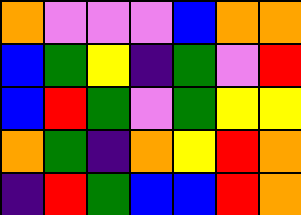[["orange", "violet", "violet", "violet", "blue", "orange", "orange"], ["blue", "green", "yellow", "indigo", "green", "violet", "red"], ["blue", "red", "green", "violet", "green", "yellow", "yellow"], ["orange", "green", "indigo", "orange", "yellow", "red", "orange"], ["indigo", "red", "green", "blue", "blue", "red", "orange"]]